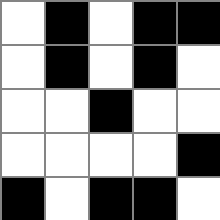[["white", "black", "white", "black", "black"], ["white", "black", "white", "black", "white"], ["white", "white", "black", "white", "white"], ["white", "white", "white", "white", "black"], ["black", "white", "black", "black", "white"]]